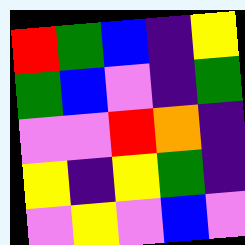[["red", "green", "blue", "indigo", "yellow"], ["green", "blue", "violet", "indigo", "green"], ["violet", "violet", "red", "orange", "indigo"], ["yellow", "indigo", "yellow", "green", "indigo"], ["violet", "yellow", "violet", "blue", "violet"]]